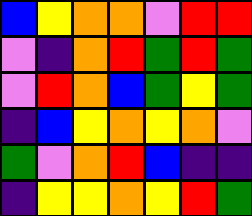[["blue", "yellow", "orange", "orange", "violet", "red", "red"], ["violet", "indigo", "orange", "red", "green", "red", "green"], ["violet", "red", "orange", "blue", "green", "yellow", "green"], ["indigo", "blue", "yellow", "orange", "yellow", "orange", "violet"], ["green", "violet", "orange", "red", "blue", "indigo", "indigo"], ["indigo", "yellow", "yellow", "orange", "yellow", "red", "green"]]